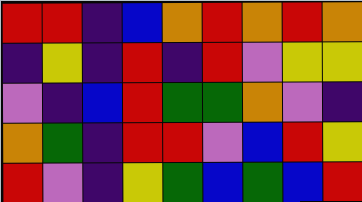[["red", "red", "indigo", "blue", "orange", "red", "orange", "red", "orange"], ["indigo", "yellow", "indigo", "red", "indigo", "red", "violet", "yellow", "yellow"], ["violet", "indigo", "blue", "red", "green", "green", "orange", "violet", "indigo"], ["orange", "green", "indigo", "red", "red", "violet", "blue", "red", "yellow"], ["red", "violet", "indigo", "yellow", "green", "blue", "green", "blue", "red"]]